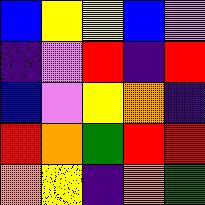[["blue", "yellow", "yellow", "blue", "violet"], ["indigo", "violet", "red", "indigo", "red"], ["blue", "violet", "yellow", "orange", "indigo"], ["red", "orange", "green", "red", "red"], ["orange", "yellow", "indigo", "orange", "green"]]